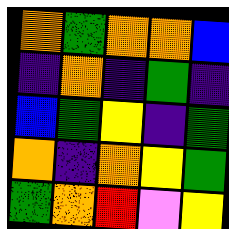[["orange", "green", "orange", "orange", "blue"], ["indigo", "orange", "indigo", "green", "indigo"], ["blue", "green", "yellow", "indigo", "green"], ["orange", "indigo", "orange", "yellow", "green"], ["green", "orange", "red", "violet", "yellow"]]